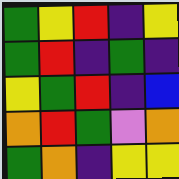[["green", "yellow", "red", "indigo", "yellow"], ["green", "red", "indigo", "green", "indigo"], ["yellow", "green", "red", "indigo", "blue"], ["orange", "red", "green", "violet", "orange"], ["green", "orange", "indigo", "yellow", "yellow"]]